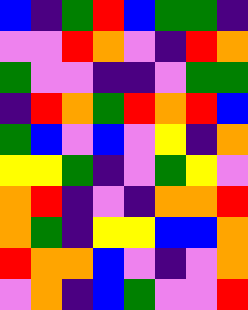[["blue", "indigo", "green", "red", "blue", "green", "green", "indigo"], ["violet", "violet", "red", "orange", "violet", "indigo", "red", "orange"], ["green", "violet", "violet", "indigo", "indigo", "violet", "green", "green"], ["indigo", "red", "orange", "green", "red", "orange", "red", "blue"], ["green", "blue", "violet", "blue", "violet", "yellow", "indigo", "orange"], ["yellow", "yellow", "green", "indigo", "violet", "green", "yellow", "violet"], ["orange", "red", "indigo", "violet", "indigo", "orange", "orange", "red"], ["orange", "green", "indigo", "yellow", "yellow", "blue", "blue", "orange"], ["red", "orange", "orange", "blue", "violet", "indigo", "violet", "orange"], ["violet", "orange", "indigo", "blue", "green", "violet", "violet", "red"]]